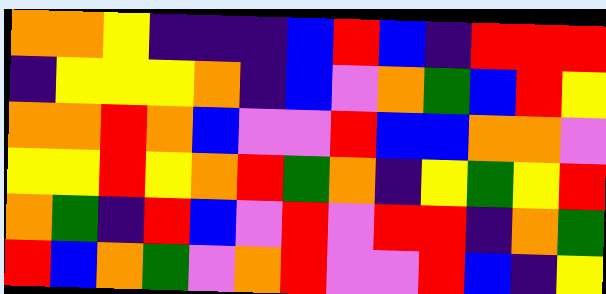[["orange", "orange", "yellow", "indigo", "indigo", "indigo", "blue", "red", "blue", "indigo", "red", "red", "red"], ["indigo", "yellow", "yellow", "yellow", "orange", "indigo", "blue", "violet", "orange", "green", "blue", "red", "yellow"], ["orange", "orange", "red", "orange", "blue", "violet", "violet", "red", "blue", "blue", "orange", "orange", "violet"], ["yellow", "yellow", "red", "yellow", "orange", "red", "green", "orange", "indigo", "yellow", "green", "yellow", "red"], ["orange", "green", "indigo", "red", "blue", "violet", "red", "violet", "red", "red", "indigo", "orange", "green"], ["red", "blue", "orange", "green", "violet", "orange", "red", "violet", "violet", "red", "blue", "indigo", "yellow"]]